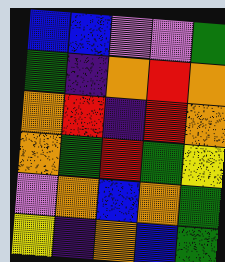[["blue", "blue", "violet", "violet", "green"], ["green", "indigo", "orange", "red", "orange"], ["orange", "red", "indigo", "red", "orange"], ["orange", "green", "red", "green", "yellow"], ["violet", "orange", "blue", "orange", "green"], ["yellow", "indigo", "orange", "blue", "green"]]